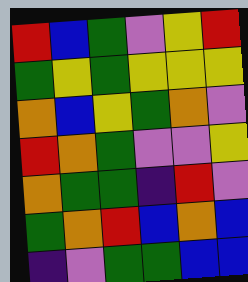[["red", "blue", "green", "violet", "yellow", "red"], ["green", "yellow", "green", "yellow", "yellow", "yellow"], ["orange", "blue", "yellow", "green", "orange", "violet"], ["red", "orange", "green", "violet", "violet", "yellow"], ["orange", "green", "green", "indigo", "red", "violet"], ["green", "orange", "red", "blue", "orange", "blue"], ["indigo", "violet", "green", "green", "blue", "blue"]]